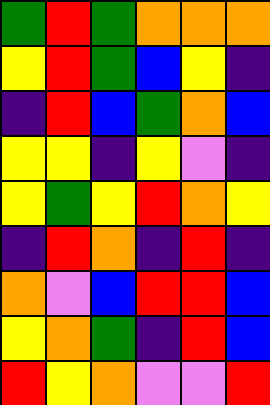[["green", "red", "green", "orange", "orange", "orange"], ["yellow", "red", "green", "blue", "yellow", "indigo"], ["indigo", "red", "blue", "green", "orange", "blue"], ["yellow", "yellow", "indigo", "yellow", "violet", "indigo"], ["yellow", "green", "yellow", "red", "orange", "yellow"], ["indigo", "red", "orange", "indigo", "red", "indigo"], ["orange", "violet", "blue", "red", "red", "blue"], ["yellow", "orange", "green", "indigo", "red", "blue"], ["red", "yellow", "orange", "violet", "violet", "red"]]